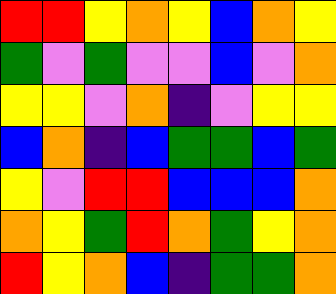[["red", "red", "yellow", "orange", "yellow", "blue", "orange", "yellow"], ["green", "violet", "green", "violet", "violet", "blue", "violet", "orange"], ["yellow", "yellow", "violet", "orange", "indigo", "violet", "yellow", "yellow"], ["blue", "orange", "indigo", "blue", "green", "green", "blue", "green"], ["yellow", "violet", "red", "red", "blue", "blue", "blue", "orange"], ["orange", "yellow", "green", "red", "orange", "green", "yellow", "orange"], ["red", "yellow", "orange", "blue", "indigo", "green", "green", "orange"]]